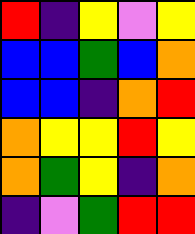[["red", "indigo", "yellow", "violet", "yellow"], ["blue", "blue", "green", "blue", "orange"], ["blue", "blue", "indigo", "orange", "red"], ["orange", "yellow", "yellow", "red", "yellow"], ["orange", "green", "yellow", "indigo", "orange"], ["indigo", "violet", "green", "red", "red"]]